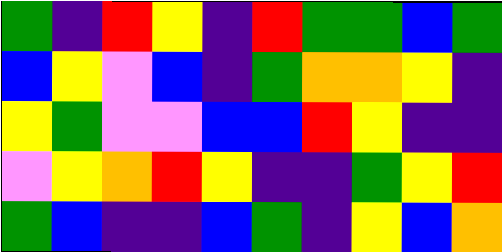[["green", "indigo", "red", "yellow", "indigo", "red", "green", "green", "blue", "green"], ["blue", "yellow", "violet", "blue", "indigo", "green", "orange", "orange", "yellow", "indigo"], ["yellow", "green", "violet", "violet", "blue", "blue", "red", "yellow", "indigo", "indigo"], ["violet", "yellow", "orange", "red", "yellow", "indigo", "indigo", "green", "yellow", "red"], ["green", "blue", "indigo", "indigo", "blue", "green", "indigo", "yellow", "blue", "orange"]]